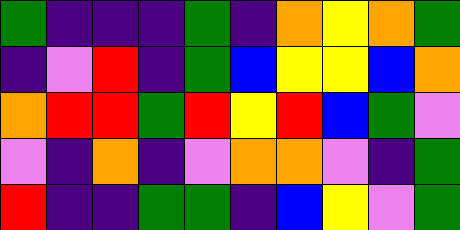[["green", "indigo", "indigo", "indigo", "green", "indigo", "orange", "yellow", "orange", "green"], ["indigo", "violet", "red", "indigo", "green", "blue", "yellow", "yellow", "blue", "orange"], ["orange", "red", "red", "green", "red", "yellow", "red", "blue", "green", "violet"], ["violet", "indigo", "orange", "indigo", "violet", "orange", "orange", "violet", "indigo", "green"], ["red", "indigo", "indigo", "green", "green", "indigo", "blue", "yellow", "violet", "green"]]